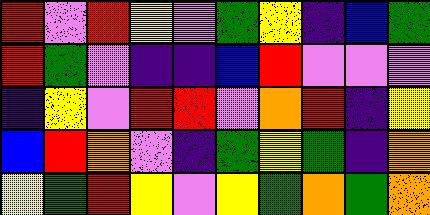[["red", "violet", "red", "yellow", "violet", "green", "yellow", "indigo", "blue", "green"], ["red", "green", "violet", "indigo", "indigo", "blue", "red", "violet", "violet", "violet"], ["indigo", "yellow", "violet", "red", "red", "violet", "orange", "red", "indigo", "yellow"], ["blue", "red", "orange", "violet", "indigo", "green", "yellow", "green", "indigo", "orange"], ["yellow", "green", "red", "yellow", "violet", "yellow", "green", "orange", "green", "orange"]]